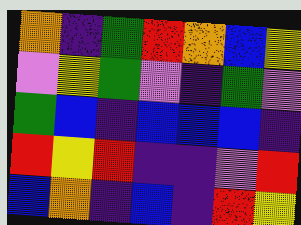[["orange", "indigo", "green", "red", "orange", "blue", "yellow"], ["violet", "yellow", "green", "violet", "indigo", "green", "violet"], ["green", "blue", "indigo", "blue", "blue", "blue", "indigo"], ["red", "yellow", "red", "indigo", "indigo", "violet", "red"], ["blue", "orange", "indigo", "blue", "indigo", "red", "yellow"]]